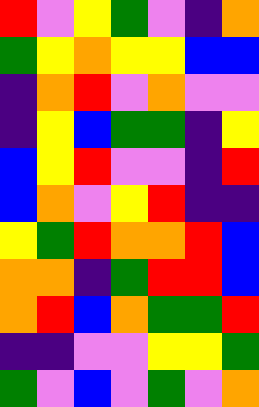[["red", "violet", "yellow", "green", "violet", "indigo", "orange"], ["green", "yellow", "orange", "yellow", "yellow", "blue", "blue"], ["indigo", "orange", "red", "violet", "orange", "violet", "violet"], ["indigo", "yellow", "blue", "green", "green", "indigo", "yellow"], ["blue", "yellow", "red", "violet", "violet", "indigo", "red"], ["blue", "orange", "violet", "yellow", "red", "indigo", "indigo"], ["yellow", "green", "red", "orange", "orange", "red", "blue"], ["orange", "orange", "indigo", "green", "red", "red", "blue"], ["orange", "red", "blue", "orange", "green", "green", "red"], ["indigo", "indigo", "violet", "violet", "yellow", "yellow", "green"], ["green", "violet", "blue", "violet", "green", "violet", "orange"]]